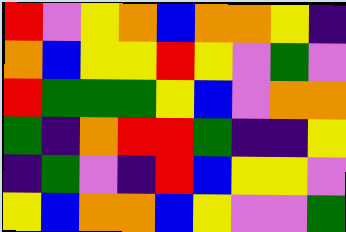[["red", "violet", "yellow", "orange", "blue", "orange", "orange", "yellow", "indigo"], ["orange", "blue", "yellow", "yellow", "red", "yellow", "violet", "green", "violet"], ["red", "green", "green", "green", "yellow", "blue", "violet", "orange", "orange"], ["green", "indigo", "orange", "red", "red", "green", "indigo", "indigo", "yellow"], ["indigo", "green", "violet", "indigo", "red", "blue", "yellow", "yellow", "violet"], ["yellow", "blue", "orange", "orange", "blue", "yellow", "violet", "violet", "green"]]